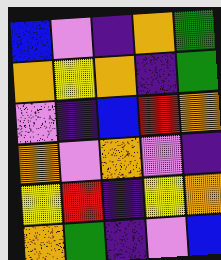[["blue", "violet", "indigo", "orange", "green"], ["orange", "yellow", "orange", "indigo", "green"], ["violet", "indigo", "blue", "red", "orange"], ["orange", "violet", "orange", "violet", "indigo"], ["yellow", "red", "indigo", "yellow", "orange"], ["orange", "green", "indigo", "violet", "blue"]]